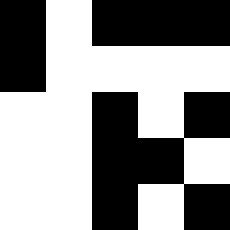[["black", "white", "black", "black", "black"], ["black", "white", "white", "white", "white"], ["white", "white", "black", "white", "black"], ["white", "white", "black", "black", "white"], ["white", "white", "black", "white", "black"]]